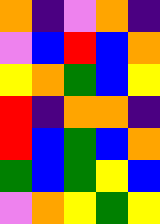[["orange", "indigo", "violet", "orange", "indigo"], ["violet", "blue", "red", "blue", "orange"], ["yellow", "orange", "green", "blue", "yellow"], ["red", "indigo", "orange", "orange", "indigo"], ["red", "blue", "green", "blue", "orange"], ["green", "blue", "green", "yellow", "blue"], ["violet", "orange", "yellow", "green", "yellow"]]